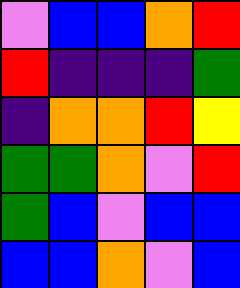[["violet", "blue", "blue", "orange", "red"], ["red", "indigo", "indigo", "indigo", "green"], ["indigo", "orange", "orange", "red", "yellow"], ["green", "green", "orange", "violet", "red"], ["green", "blue", "violet", "blue", "blue"], ["blue", "blue", "orange", "violet", "blue"]]